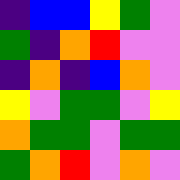[["indigo", "blue", "blue", "yellow", "green", "violet"], ["green", "indigo", "orange", "red", "violet", "violet"], ["indigo", "orange", "indigo", "blue", "orange", "violet"], ["yellow", "violet", "green", "green", "violet", "yellow"], ["orange", "green", "green", "violet", "green", "green"], ["green", "orange", "red", "violet", "orange", "violet"]]